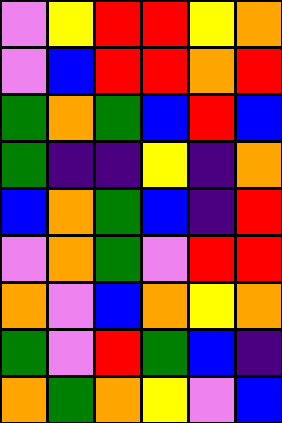[["violet", "yellow", "red", "red", "yellow", "orange"], ["violet", "blue", "red", "red", "orange", "red"], ["green", "orange", "green", "blue", "red", "blue"], ["green", "indigo", "indigo", "yellow", "indigo", "orange"], ["blue", "orange", "green", "blue", "indigo", "red"], ["violet", "orange", "green", "violet", "red", "red"], ["orange", "violet", "blue", "orange", "yellow", "orange"], ["green", "violet", "red", "green", "blue", "indigo"], ["orange", "green", "orange", "yellow", "violet", "blue"]]